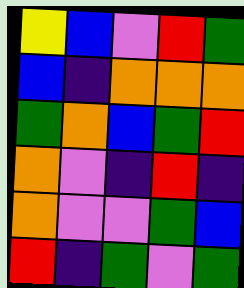[["yellow", "blue", "violet", "red", "green"], ["blue", "indigo", "orange", "orange", "orange"], ["green", "orange", "blue", "green", "red"], ["orange", "violet", "indigo", "red", "indigo"], ["orange", "violet", "violet", "green", "blue"], ["red", "indigo", "green", "violet", "green"]]